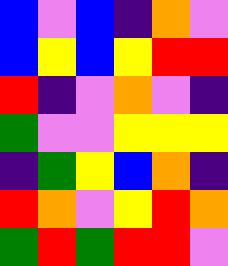[["blue", "violet", "blue", "indigo", "orange", "violet"], ["blue", "yellow", "blue", "yellow", "red", "red"], ["red", "indigo", "violet", "orange", "violet", "indigo"], ["green", "violet", "violet", "yellow", "yellow", "yellow"], ["indigo", "green", "yellow", "blue", "orange", "indigo"], ["red", "orange", "violet", "yellow", "red", "orange"], ["green", "red", "green", "red", "red", "violet"]]